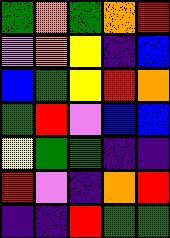[["green", "orange", "green", "orange", "red"], ["violet", "orange", "yellow", "indigo", "blue"], ["blue", "green", "yellow", "red", "orange"], ["green", "red", "violet", "blue", "blue"], ["yellow", "green", "green", "indigo", "indigo"], ["red", "violet", "indigo", "orange", "red"], ["indigo", "indigo", "red", "green", "green"]]